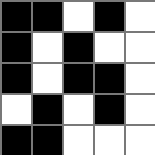[["black", "black", "white", "black", "white"], ["black", "white", "black", "white", "white"], ["black", "white", "black", "black", "white"], ["white", "black", "white", "black", "white"], ["black", "black", "white", "white", "white"]]